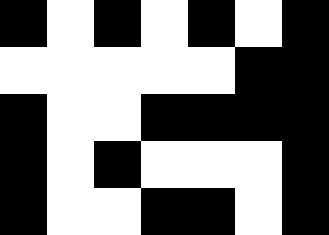[["black", "white", "black", "white", "black", "white", "black"], ["white", "white", "white", "white", "white", "black", "black"], ["black", "white", "white", "black", "black", "black", "black"], ["black", "white", "black", "white", "white", "white", "black"], ["black", "white", "white", "black", "black", "white", "black"]]